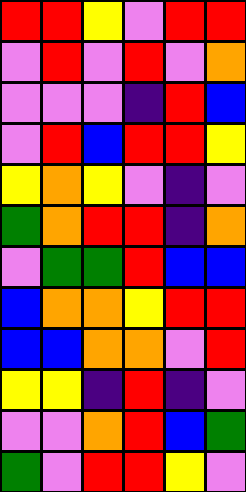[["red", "red", "yellow", "violet", "red", "red"], ["violet", "red", "violet", "red", "violet", "orange"], ["violet", "violet", "violet", "indigo", "red", "blue"], ["violet", "red", "blue", "red", "red", "yellow"], ["yellow", "orange", "yellow", "violet", "indigo", "violet"], ["green", "orange", "red", "red", "indigo", "orange"], ["violet", "green", "green", "red", "blue", "blue"], ["blue", "orange", "orange", "yellow", "red", "red"], ["blue", "blue", "orange", "orange", "violet", "red"], ["yellow", "yellow", "indigo", "red", "indigo", "violet"], ["violet", "violet", "orange", "red", "blue", "green"], ["green", "violet", "red", "red", "yellow", "violet"]]